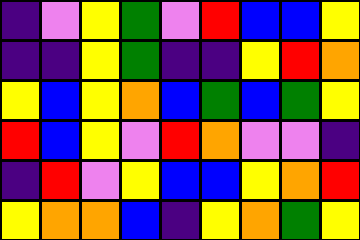[["indigo", "violet", "yellow", "green", "violet", "red", "blue", "blue", "yellow"], ["indigo", "indigo", "yellow", "green", "indigo", "indigo", "yellow", "red", "orange"], ["yellow", "blue", "yellow", "orange", "blue", "green", "blue", "green", "yellow"], ["red", "blue", "yellow", "violet", "red", "orange", "violet", "violet", "indigo"], ["indigo", "red", "violet", "yellow", "blue", "blue", "yellow", "orange", "red"], ["yellow", "orange", "orange", "blue", "indigo", "yellow", "orange", "green", "yellow"]]